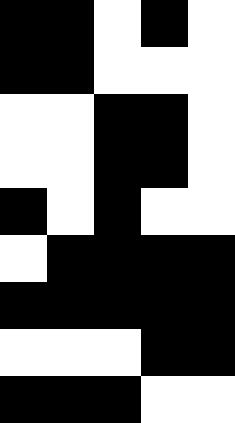[["black", "black", "white", "black", "white"], ["black", "black", "white", "white", "white"], ["white", "white", "black", "black", "white"], ["white", "white", "black", "black", "white"], ["black", "white", "black", "white", "white"], ["white", "black", "black", "black", "black"], ["black", "black", "black", "black", "black"], ["white", "white", "white", "black", "black"], ["black", "black", "black", "white", "white"]]